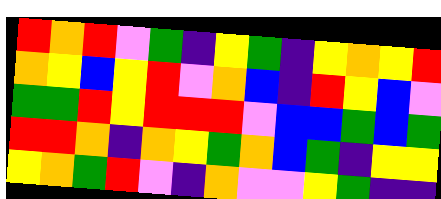[["red", "orange", "red", "violet", "green", "indigo", "yellow", "green", "indigo", "yellow", "orange", "yellow", "red"], ["orange", "yellow", "blue", "yellow", "red", "violet", "orange", "blue", "indigo", "red", "yellow", "blue", "violet"], ["green", "green", "red", "yellow", "red", "red", "red", "violet", "blue", "blue", "green", "blue", "green"], ["red", "red", "orange", "indigo", "orange", "yellow", "green", "orange", "blue", "green", "indigo", "yellow", "yellow"], ["yellow", "orange", "green", "red", "violet", "indigo", "orange", "violet", "violet", "yellow", "green", "indigo", "indigo"]]